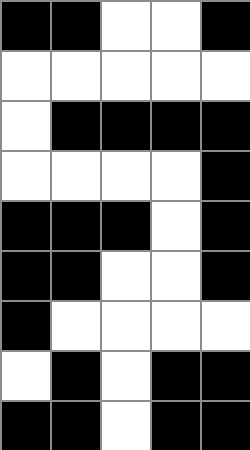[["black", "black", "white", "white", "black"], ["white", "white", "white", "white", "white"], ["white", "black", "black", "black", "black"], ["white", "white", "white", "white", "black"], ["black", "black", "black", "white", "black"], ["black", "black", "white", "white", "black"], ["black", "white", "white", "white", "white"], ["white", "black", "white", "black", "black"], ["black", "black", "white", "black", "black"]]